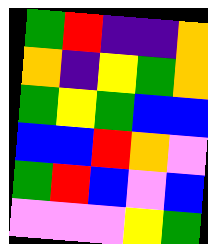[["green", "red", "indigo", "indigo", "orange"], ["orange", "indigo", "yellow", "green", "orange"], ["green", "yellow", "green", "blue", "blue"], ["blue", "blue", "red", "orange", "violet"], ["green", "red", "blue", "violet", "blue"], ["violet", "violet", "violet", "yellow", "green"]]